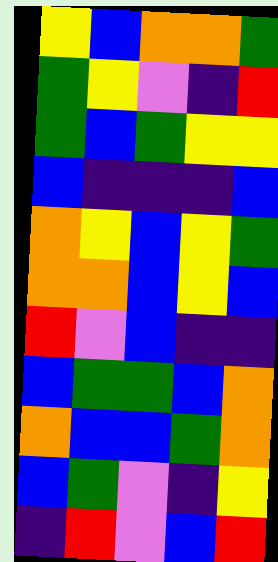[["yellow", "blue", "orange", "orange", "green"], ["green", "yellow", "violet", "indigo", "red"], ["green", "blue", "green", "yellow", "yellow"], ["blue", "indigo", "indigo", "indigo", "blue"], ["orange", "yellow", "blue", "yellow", "green"], ["orange", "orange", "blue", "yellow", "blue"], ["red", "violet", "blue", "indigo", "indigo"], ["blue", "green", "green", "blue", "orange"], ["orange", "blue", "blue", "green", "orange"], ["blue", "green", "violet", "indigo", "yellow"], ["indigo", "red", "violet", "blue", "red"]]